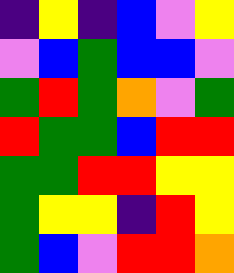[["indigo", "yellow", "indigo", "blue", "violet", "yellow"], ["violet", "blue", "green", "blue", "blue", "violet"], ["green", "red", "green", "orange", "violet", "green"], ["red", "green", "green", "blue", "red", "red"], ["green", "green", "red", "red", "yellow", "yellow"], ["green", "yellow", "yellow", "indigo", "red", "yellow"], ["green", "blue", "violet", "red", "red", "orange"]]